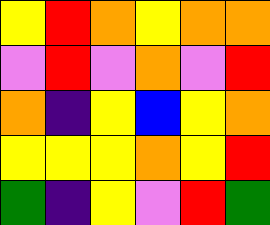[["yellow", "red", "orange", "yellow", "orange", "orange"], ["violet", "red", "violet", "orange", "violet", "red"], ["orange", "indigo", "yellow", "blue", "yellow", "orange"], ["yellow", "yellow", "yellow", "orange", "yellow", "red"], ["green", "indigo", "yellow", "violet", "red", "green"]]